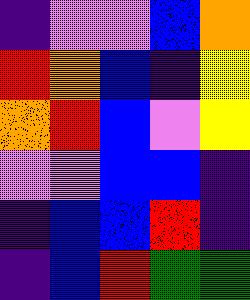[["indigo", "violet", "violet", "blue", "orange"], ["red", "orange", "blue", "indigo", "yellow"], ["orange", "red", "blue", "violet", "yellow"], ["violet", "violet", "blue", "blue", "indigo"], ["indigo", "blue", "blue", "red", "indigo"], ["indigo", "blue", "red", "green", "green"]]